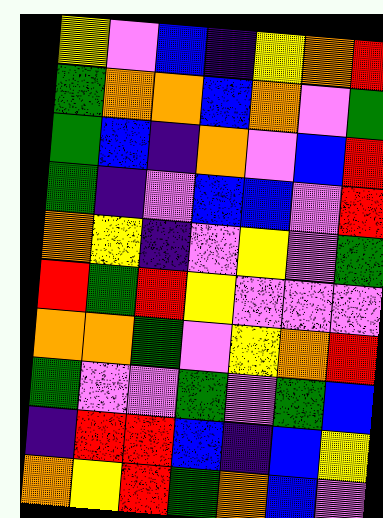[["yellow", "violet", "blue", "indigo", "yellow", "orange", "red"], ["green", "orange", "orange", "blue", "orange", "violet", "green"], ["green", "blue", "indigo", "orange", "violet", "blue", "red"], ["green", "indigo", "violet", "blue", "blue", "violet", "red"], ["orange", "yellow", "indigo", "violet", "yellow", "violet", "green"], ["red", "green", "red", "yellow", "violet", "violet", "violet"], ["orange", "orange", "green", "violet", "yellow", "orange", "red"], ["green", "violet", "violet", "green", "violet", "green", "blue"], ["indigo", "red", "red", "blue", "indigo", "blue", "yellow"], ["orange", "yellow", "red", "green", "orange", "blue", "violet"]]